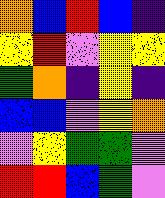[["orange", "blue", "red", "blue", "indigo"], ["yellow", "red", "violet", "yellow", "yellow"], ["green", "orange", "indigo", "yellow", "indigo"], ["blue", "blue", "violet", "yellow", "orange"], ["violet", "yellow", "green", "green", "violet"], ["red", "red", "blue", "green", "violet"]]